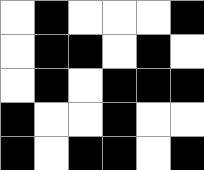[["white", "black", "white", "white", "white", "black"], ["white", "black", "black", "white", "black", "white"], ["white", "black", "white", "black", "black", "black"], ["black", "white", "white", "black", "white", "white"], ["black", "white", "black", "black", "white", "black"]]